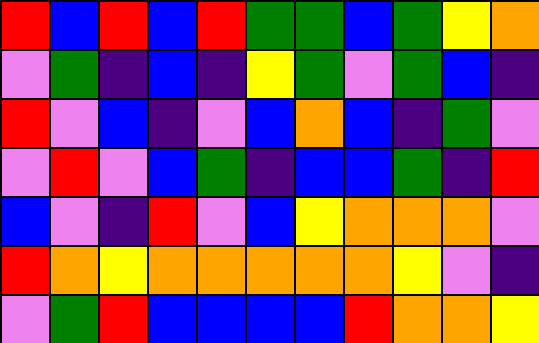[["red", "blue", "red", "blue", "red", "green", "green", "blue", "green", "yellow", "orange"], ["violet", "green", "indigo", "blue", "indigo", "yellow", "green", "violet", "green", "blue", "indigo"], ["red", "violet", "blue", "indigo", "violet", "blue", "orange", "blue", "indigo", "green", "violet"], ["violet", "red", "violet", "blue", "green", "indigo", "blue", "blue", "green", "indigo", "red"], ["blue", "violet", "indigo", "red", "violet", "blue", "yellow", "orange", "orange", "orange", "violet"], ["red", "orange", "yellow", "orange", "orange", "orange", "orange", "orange", "yellow", "violet", "indigo"], ["violet", "green", "red", "blue", "blue", "blue", "blue", "red", "orange", "orange", "yellow"]]